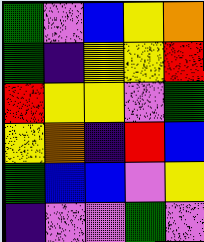[["green", "violet", "blue", "yellow", "orange"], ["green", "indigo", "yellow", "yellow", "red"], ["red", "yellow", "yellow", "violet", "green"], ["yellow", "orange", "indigo", "red", "blue"], ["green", "blue", "blue", "violet", "yellow"], ["indigo", "violet", "violet", "green", "violet"]]